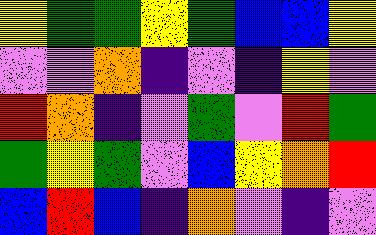[["yellow", "green", "green", "yellow", "green", "blue", "blue", "yellow"], ["violet", "violet", "orange", "indigo", "violet", "indigo", "yellow", "violet"], ["red", "orange", "indigo", "violet", "green", "violet", "red", "green"], ["green", "yellow", "green", "violet", "blue", "yellow", "orange", "red"], ["blue", "red", "blue", "indigo", "orange", "violet", "indigo", "violet"]]